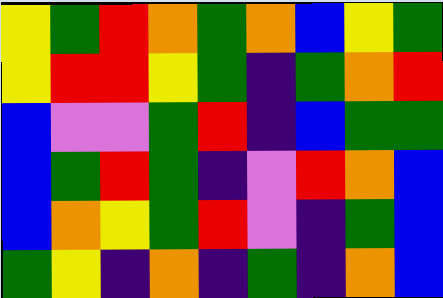[["yellow", "green", "red", "orange", "green", "orange", "blue", "yellow", "green"], ["yellow", "red", "red", "yellow", "green", "indigo", "green", "orange", "red"], ["blue", "violet", "violet", "green", "red", "indigo", "blue", "green", "green"], ["blue", "green", "red", "green", "indigo", "violet", "red", "orange", "blue"], ["blue", "orange", "yellow", "green", "red", "violet", "indigo", "green", "blue"], ["green", "yellow", "indigo", "orange", "indigo", "green", "indigo", "orange", "blue"]]